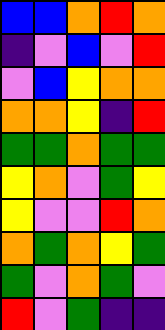[["blue", "blue", "orange", "red", "orange"], ["indigo", "violet", "blue", "violet", "red"], ["violet", "blue", "yellow", "orange", "orange"], ["orange", "orange", "yellow", "indigo", "red"], ["green", "green", "orange", "green", "green"], ["yellow", "orange", "violet", "green", "yellow"], ["yellow", "violet", "violet", "red", "orange"], ["orange", "green", "orange", "yellow", "green"], ["green", "violet", "orange", "green", "violet"], ["red", "violet", "green", "indigo", "indigo"]]